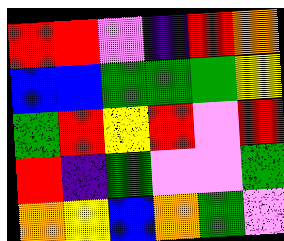[["red", "red", "violet", "indigo", "red", "orange"], ["blue", "blue", "green", "green", "green", "yellow"], ["green", "red", "yellow", "red", "violet", "red"], ["red", "indigo", "green", "violet", "violet", "green"], ["orange", "yellow", "blue", "orange", "green", "violet"]]